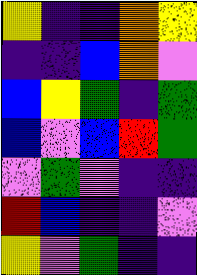[["yellow", "indigo", "indigo", "orange", "yellow"], ["indigo", "indigo", "blue", "orange", "violet"], ["blue", "yellow", "green", "indigo", "green"], ["blue", "violet", "blue", "red", "green"], ["violet", "green", "violet", "indigo", "indigo"], ["red", "blue", "indigo", "indigo", "violet"], ["yellow", "violet", "green", "indigo", "indigo"]]